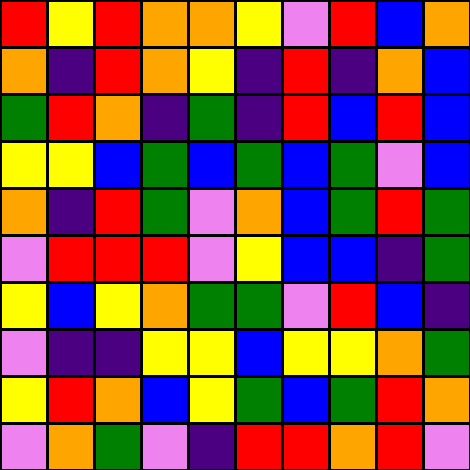[["red", "yellow", "red", "orange", "orange", "yellow", "violet", "red", "blue", "orange"], ["orange", "indigo", "red", "orange", "yellow", "indigo", "red", "indigo", "orange", "blue"], ["green", "red", "orange", "indigo", "green", "indigo", "red", "blue", "red", "blue"], ["yellow", "yellow", "blue", "green", "blue", "green", "blue", "green", "violet", "blue"], ["orange", "indigo", "red", "green", "violet", "orange", "blue", "green", "red", "green"], ["violet", "red", "red", "red", "violet", "yellow", "blue", "blue", "indigo", "green"], ["yellow", "blue", "yellow", "orange", "green", "green", "violet", "red", "blue", "indigo"], ["violet", "indigo", "indigo", "yellow", "yellow", "blue", "yellow", "yellow", "orange", "green"], ["yellow", "red", "orange", "blue", "yellow", "green", "blue", "green", "red", "orange"], ["violet", "orange", "green", "violet", "indigo", "red", "red", "orange", "red", "violet"]]